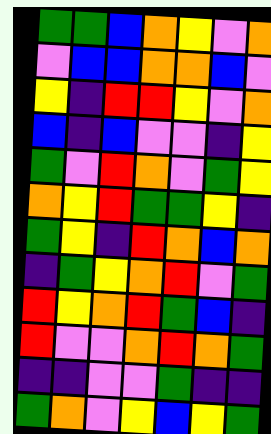[["green", "green", "blue", "orange", "yellow", "violet", "orange"], ["violet", "blue", "blue", "orange", "orange", "blue", "violet"], ["yellow", "indigo", "red", "red", "yellow", "violet", "orange"], ["blue", "indigo", "blue", "violet", "violet", "indigo", "yellow"], ["green", "violet", "red", "orange", "violet", "green", "yellow"], ["orange", "yellow", "red", "green", "green", "yellow", "indigo"], ["green", "yellow", "indigo", "red", "orange", "blue", "orange"], ["indigo", "green", "yellow", "orange", "red", "violet", "green"], ["red", "yellow", "orange", "red", "green", "blue", "indigo"], ["red", "violet", "violet", "orange", "red", "orange", "green"], ["indigo", "indigo", "violet", "violet", "green", "indigo", "indigo"], ["green", "orange", "violet", "yellow", "blue", "yellow", "green"]]